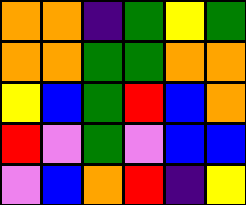[["orange", "orange", "indigo", "green", "yellow", "green"], ["orange", "orange", "green", "green", "orange", "orange"], ["yellow", "blue", "green", "red", "blue", "orange"], ["red", "violet", "green", "violet", "blue", "blue"], ["violet", "blue", "orange", "red", "indigo", "yellow"]]